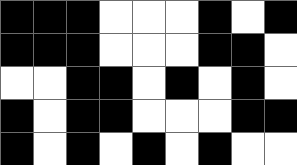[["black", "black", "black", "white", "white", "white", "black", "white", "black"], ["black", "black", "black", "white", "white", "white", "black", "black", "white"], ["white", "white", "black", "black", "white", "black", "white", "black", "white"], ["black", "white", "black", "black", "white", "white", "white", "black", "black"], ["black", "white", "black", "white", "black", "white", "black", "white", "white"]]